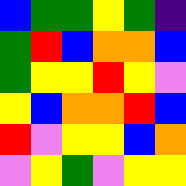[["blue", "green", "green", "yellow", "green", "indigo"], ["green", "red", "blue", "orange", "orange", "blue"], ["green", "yellow", "yellow", "red", "yellow", "violet"], ["yellow", "blue", "orange", "orange", "red", "blue"], ["red", "violet", "yellow", "yellow", "blue", "orange"], ["violet", "yellow", "green", "violet", "yellow", "yellow"]]